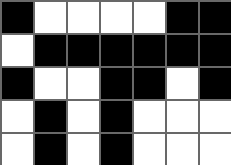[["black", "white", "white", "white", "white", "black", "black"], ["white", "black", "black", "black", "black", "black", "black"], ["black", "white", "white", "black", "black", "white", "black"], ["white", "black", "white", "black", "white", "white", "white"], ["white", "black", "white", "black", "white", "white", "white"]]